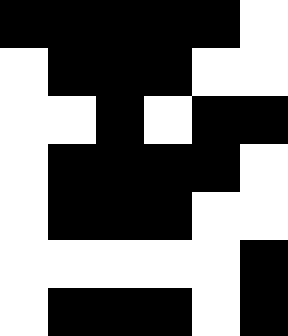[["black", "black", "black", "black", "black", "white"], ["white", "black", "black", "black", "white", "white"], ["white", "white", "black", "white", "black", "black"], ["white", "black", "black", "black", "black", "white"], ["white", "black", "black", "black", "white", "white"], ["white", "white", "white", "white", "white", "black"], ["white", "black", "black", "black", "white", "black"]]